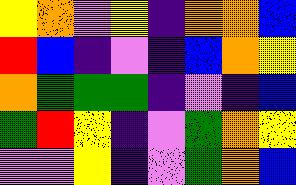[["yellow", "orange", "violet", "yellow", "indigo", "orange", "orange", "blue"], ["red", "blue", "indigo", "violet", "indigo", "blue", "orange", "yellow"], ["orange", "green", "green", "green", "indigo", "violet", "indigo", "blue"], ["green", "red", "yellow", "indigo", "violet", "green", "orange", "yellow"], ["violet", "violet", "yellow", "indigo", "violet", "green", "orange", "blue"]]